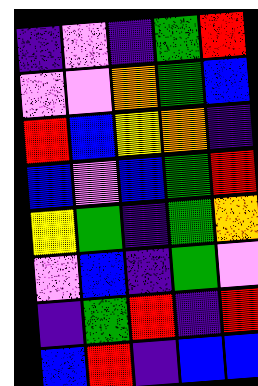[["indigo", "violet", "indigo", "green", "red"], ["violet", "violet", "orange", "green", "blue"], ["red", "blue", "yellow", "orange", "indigo"], ["blue", "violet", "blue", "green", "red"], ["yellow", "green", "indigo", "green", "orange"], ["violet", "blue", "indigo", "green", "violet"], ["indigo", "green", "red", "indigo", "red"], ["blue", "red", "indigo", "blue", "blue"]]